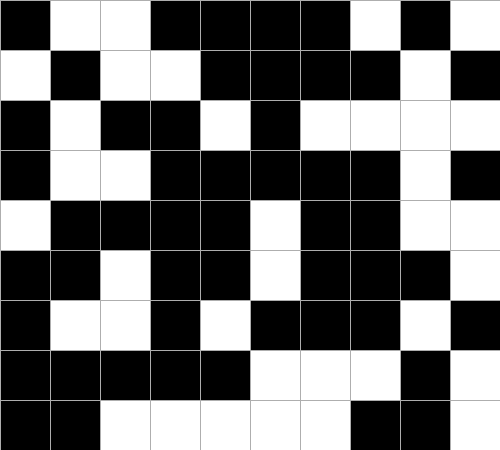[["black", "white", "white", "black", "black", "black", "black", "white", "black", "white"], ["white", "black", "white", "white", "black", "black", "black", "black", "white", "black"], ["black", "white", "black", "black", "white", "black", "white", "white", "white", "white"], ["black", "white", "white", "black", "black", "black", "black", "black", "white", "black"], ["white", "black", "black", "black", "black", "white", "black", "black", "white", "white"], ["black", "black", "white", "black", "black", "white", "black", "black", "black", "white"], ["black", "white", "white", "black", "white", "black", "black", "black", "white", "black"], ["black", "black", "black", "black", "black", "white", "white", "white", "black", "white"], ["black", "black", "white", "white", "white", "white", "white", "black", "black", "white"]]